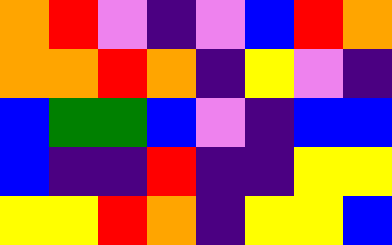[["orange", "red", "violet", "indigo", "violet", "blue", "red", "orange"], ["orange", "orange", "red", "orange", "indigo", "yellow", "violet", "indigo"], ["blue", "green", "green", "blue", "violet", "indigo", "blue", "blue"], ["blue", "indigo", "indigo", "red", "indigo", "indigo", "yellow", "yellow"], ["yellow", "yellow", "red", "orange", "indigo", "yellow", "yellow", "blue"]]